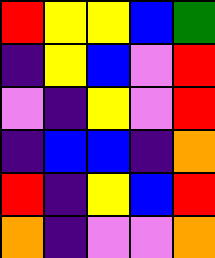[["red", "yellow", "yellow", "blue", "green"], ["indigo", "yellow", "blue", "violet", "red"], ["violet", "indigo", "yellow", "violet", "red"], ["indigo", "blue", "blue", "indigo", "orange"], ["red", "indigo", "yellow", "blue", "red"], ["orange", "indigo", "violet", "violet", "orange"]]